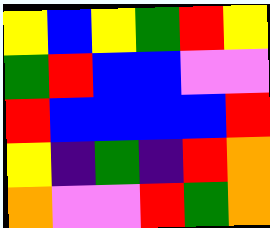[["yellow", "blue", "yellow", "green", "red", "yellow"], ["green", "red", "blue", "blue", "violet", "violet"], ["red", "blue", "blue", "blue", "blue", "red"], ["yellow", "indigo", "green", "indigo", "red", "orange"], ["orange", "violet", "violet", "red", "green", "orange"]]